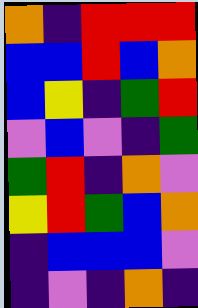[["orange", "indigo", "red", "red", "red"], ["blue", "blue", "red", "blue", "orange"], ["blue", "yellow", "indigo", "green", "red"], ["violet", "blue", "violet", "indigo", "green"], ["green", "red", "indigo", "orange", "violet"], ["yellow", "red", "green", "blue", "orange"], ["indigo", "blue", "blue", "blue", "violet"], ["indigo", "violet", "indigo", "orange", "indigo"]]